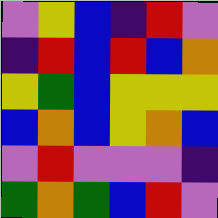[["violet", "yellow", "blue", "indigo", "red", "violet"], ["indigo", "red", "blue", "red", "blue", "orange"], ["yellow", "green", "blue", "yellow", "yellow", "yellow"], ["blue", "orange", "blue", "yellow", "orange", "blue"], ["violet", "red", "violet", "violet", "violet", "indigo"], ["green", "orange", "green", "blue", "red", "violet"]]